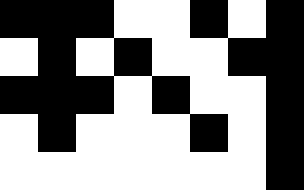[["black", "black", "black", "white", "white", "black", "white", "black"], ["white", "black", "white", "black", "white", "white", "black", "black"], ["black", "black", "black", "white", "black", "white", "white", "black"], ["white", "black", "white", "white", "white", "black", "white", "black"], ["white", "white", "white", "white", "white", "white", "white", "black"]]